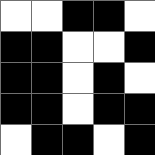[["white", "white", "black", "black", "white"], ["black", "black", "white", "white", "black"], ["black", "black", "white", "black", "white"], ["black", "black", "white", "black", "black"], ["white", "black", "black", "white", "black"]]